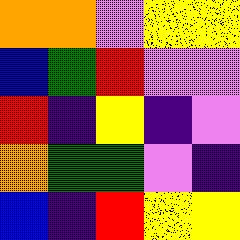[["orange", "orange", "violet", "yellow", "yellow"], ["blue", "green", "red", "violet", "violet"], ["red", "indigo", "yellow", "indigo", "violet"], ["orange", "green", "green", "violet", "indigo"], ["blue", "indigo", "red", "yellow", "yellow"]]